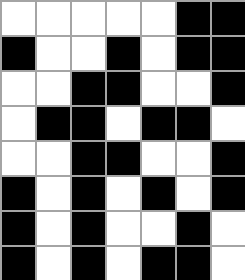[["white", "white", "white", "white", "white", "black", "black"], ["black", "white", "white", "black", "white", "black", "black"], ["white", "white", "black", "black", "white", "white", "black"], ["white", "black", "black", "white", "black", "black", "white"], ["white", "white", "black", "black", "white", "white", "black"], ["black", "white", "black", "white", "black", "white", "black"], ["black", "white", "black", "white", "white", "black", "white"], ["black", "white", "black", "white", "black", "black", "white"]]